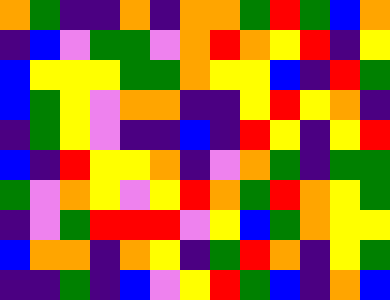[["orange", "green", "indigo", "indigo", "orange", "indigo", "orange", "orange", "green", "red", "green", "blue", "orange"], ["indigo", "blue", "violet", "green", "green", "violet", "orange", "red", "orange", "yellow", "red", "indigo", "yellow"], ["blue", "yellow", "yellow", "yellow", "green", "green", "orange", "yellow", "yellow", "blue", "indigo", "red", "green"], ["blue", "green", "yellow", "violet", "orange", "orange", "indigo", "indigo", "yellow", "red", "yellow", "orange", "indigo"], ["indigo", "green", "yellow", "violet", "indigo", "indigo", "blue", "indigo", "red", "yellow", "indigo", "yellow", "red"], ["blue", "indigo", "red", "yellow", "yellow", "orange", "indigo", "violet", "orange", "green", "indigo", "green", "green"], ["green", "violet", "orange", "yellow", "violet", "yellow", "red", "orange", "green", "red", "orange", "yellow", "green"], ["indigo", "violet", "green", "red", "red", "red", "violet", "yellow", "blue", "green", "orange", "yellow", "yellow"], ["blue", "orange", "orange", "indigo", "orange", "yellow", "indigo", "green", "red", "orange", "indigo", "yellow", "green"], ["indigo", "indigo", "green", "indigo", "blue", "violet", "yellow", "red", "green", "blue", "indigo", "orange", "blue"]]